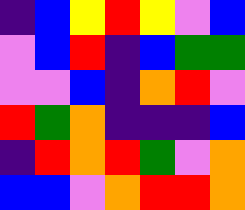[["indigo", "blue", "yellow", "red", "yellow", "violet", "blue"], ["violet", "blue", "red", "indigo", "blue", "green", "green"], ["violet", "violet", "blue", "indigo", "orange", "red", "violet"], ["red", "green", "orange", "indigo", "indigo", "indigo", "blue"], ["indigo", "red", "orange", "red", "green", "violet", "orange"], ["blue", "blue", "violet", "orange", "red", "red", "orange"]]